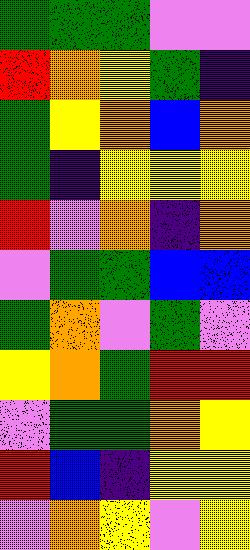[["green", "green", "green", "violet", "violet"], ["red", "orange", "yellow", "green", "indigo"], ["green", "yellow", "orange", "blue", "orange"], ["green", "indigo", "yellow", "yellow", "yellow"], ["red", "violet", "orange", "indigo", "orange"], ["violet", "green", "green", "blue", "blue"], ["green", "orange", "violet", "green", "violet"], ["yellow", "orange", "green", "red", "red"], ["violet", "green", "green", "orange", "yellow"], ["red", "blue", "indigo", "yellow", "yellow"], ["violet", "orange", "yellow", "violet", "yellow"]]